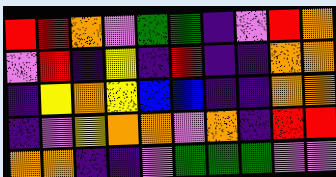[["red", "red", "orange", "violet", "green", "green", "indigo", "violet", "red", "orange"], ["violet", "red", "indigo", "yellow", "indigo", "red", "indigo", "indigo", "orange", "orange"], ["indigo", "yellow", "orange", "yellow", "blue", "blue", "indigo", "indigo", "orange", "orange"], ["indigo", "violet", "yellow", "orange", "orange", "violet", "orange", "indigo", "red", "red"], ["orange", "orange", "indigo", "indigo", "violet", "green", "green", "green", "violet", "violet"]]